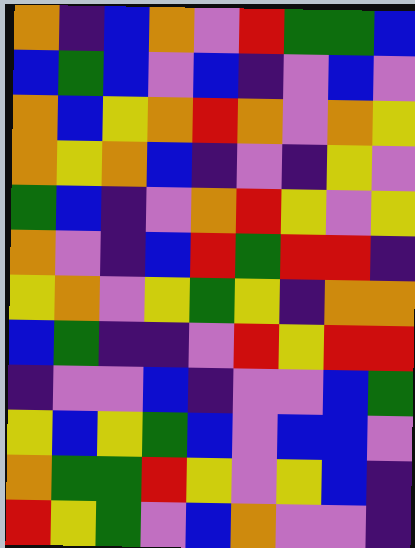[["orange", "indigo", "blue", "orange", "violet", "red", "green", "green", "blue"], ["blue", "green", "blue", "violet", "blue", "indigo", "violet", "blue", "violet"], ["orange", "blue", "yellow", "orange", "red", "orange", "violet", "orange", "yellow"], ["orange", "yellow", "orange", "blue", "indigo", "violet", "indigo", "yellow", "violet"], ["green", "blue", "indigo", "violet", "orange", "red", "yellow", "violet", "yellow"], ["orange", "violet", "indigo", "blue", "red", "green", "red", "red", "indigo"], ["yellow", "orange", "violet", "yellow", "green", "yellow", "indigo", "orange", "orange"], ["blue", "green", "indigo", "indigo", "violet", "red", "yellow", "red", "red"], ["indigo", "violet", "violet", "blue", "indigo", "violet", "violet", "blue", "green"], ["yellow", "blue", "yellow", "green", "blue", "violet", "blue", "blue", "violet"], ["orange", "green", "green", "red", "yellow", "violet", "yellow", "blue", "indigo"], ["red", "yellow", "green", "violet", "blue", "orange", "violet", "violet", "indigo"]]